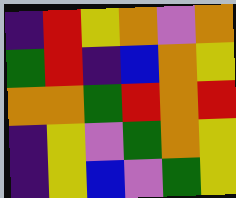[["indigo", "red", "yellow", "orange", "violet", "orange"], ["green", "red", "indigo", "blue", "orange", "yellow"], ["orange", "orange", "green", "red", "orange", "red"], ["indigo", "yellow", "violet", "green", "orange", "yellow"], ["indigo", "yellow", "blue", "violet", "green", "yellow"]]